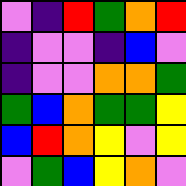[["violet", "indigo", "red", "green", "orange", "red"], ["indigo", "violet", "violet", "indigo", "blue", "violet"], ["indigo", "violet", "violet", "orange", "orange", "green"], ["green", "blue", "orange", "green", "green", "yellow"], ["blue", "red", "orange", "yellow", "violet", "yellow"], ["violet", "green", "blue", "yellow", "orange", "violet"]]